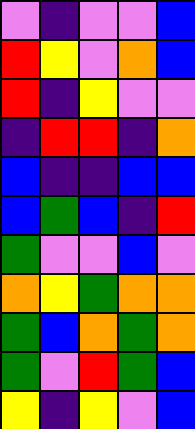[["violet", "indigo", "violet", "violet", "blue"], ["red", "yellow", "violet", "orange", "blue"], ["red", "indigo", "yellow", "violet", "violet"], ["indigo", "red", "red", "indigo", "orange"], ["blue", "indigo", "indigo", "blue", "blue"], ["blue", "green", "blue", "indigo", "red"], ["green", "violet", "violet", "blue", "violet"], ["orange", "yellow", "green", "orange", "orange"], ["green", "blue", "orange", "green", "orange"], ["green", "violet", "red", "green", "blue"], ["yellow", "indigo", "yellow", "violet", "blue"]]